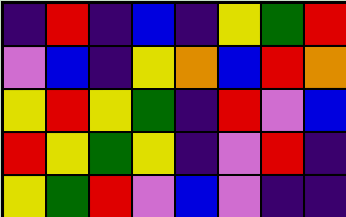[["indigo", "red", "indigo", "blue", "indigo", "yellow", "green", "red"], ["violet", "blue", "indigo", "yellow", "orange", "blue", "red", "orange"], ["yellow", "red", "yellow", "green", "indigo", "red", "violet", "blue"], ["red", "yellow", "green", "yellow", "indigo", "violet", "red", "indigo"], ["yellow", "green", "red", "violet", "blue", "violet", "indigo", "indigo"]]